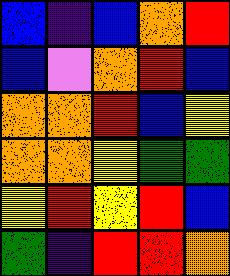[["blue", "indigo", "blue", "orange", "red"], ["blue", "violet", "orange", "red", "blue"], ["orange", "orange", "red", "blue", "yellow"], ["orange", "orange", "yellow", "green", "green"], ["yellow", "red", "yellow", "red", "blue"], ["green", "indigo", "red", "red", "orange"]]